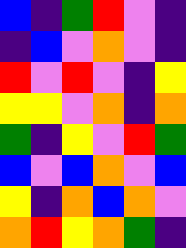[["blue", "indigo", "green", "red", "violet", "indigo"], ["indigo", "blue", "violet", "orange", "violet", "indigo"], ["red", "violet", "red", "violet", "indigo", "yellow"], ["yellow", "yellow", "violet", "orange", "indigo", "orange"], ["green", "indigo", "yellow", "violet", "red", "green"], ["blue", "violet", "blue", "orange", "violet", "blue"], ["yellow", "indigo", "orange", "blue", "orange", "violet"], ["orange", "red", "yellow", "orange", "green", "indigo"]]